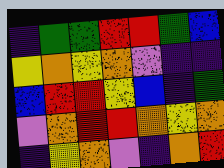[["indigo", "green", "green", "red", "red", "green", "blue"], ["yellow", "orange", "yellow", "orange", "violet", "indigo", "indigo"], ["blue", "red", "red", "yellow", "blue", "indigo", "green"], ["violet", "orange", "red", "red", "orange", "yellow", "orange"], ["indigo", "yellow", "orange", "violet", "indigo", "orange", "red"]]